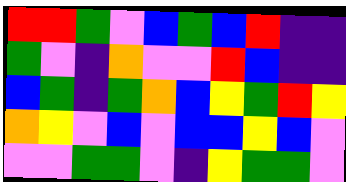[["red", "red", "green", "violet", "blue", "green", "blue", "red", "indigo", "indigo"], ["green", "violet", "indigo", "orange", "violet", "violet", "red", "blue", "indigo", "indigo"], ["blue", "green", "indigo", "green", "orange", "blue", "yellow", "green", "red", "yellow"], ["orange", "yellow", "violet", "blue", "violet", "blue", "blue", "yellow", "blue", "violet"], ["violet", "violet", "green", "green", "violet", "indigo", "yellow", "green", "green", "violet"]]